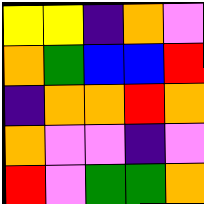[["yellow", "yellow", "indigo", "orange", "violet"], ["orange", "green", "blue", "blue", "red"], ["indigo", "orange", "orange", "red", "orange"], ["orange", "violet", "violet", "indigo", "violet"], ["red", "violet", "green", "green", "orange"]]